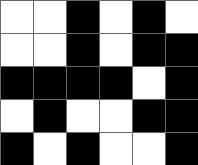[["white", "white", "black", "white", "black", "white"], ["white", "white", "black", "white", "black", "black"], ["black", "black", "black", "black", "white", "black"], ["white", "black", "white", "white", "black", "black"], ["black", "white", "black", "white", "white", "black"]]